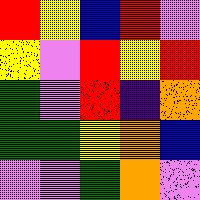[["red", "yellow", "blue", "red", "violet"], ["yellow", "violet", "red", "yellow", "red"], ["green", "violet", "red", "indigo", "orange"], ["green", "green", "yellow", "orange", "blue"], ["violet", "violet", "green", "orange", "violet"]]